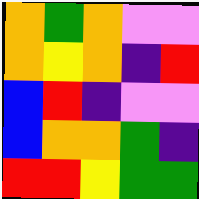[["orange", "green", "orange", "violet", "violet"], ["orange", "yellow", "orange", "indigo", "red"], ["blue", "red", "indigo", "violet", "violet"], ["blue", "orange", "orange", "green", "indigo"], ["red", "red", "yellow", "green", "green"]]